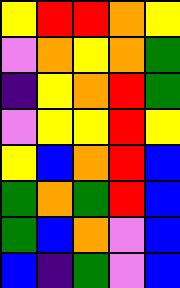[["yellow", "red", "red", "orange", "yellow"], ["violet", "orange", "yellow", "orange", "green"], ["indigo", "yellow", "orange", "red", "green"], ["violet", "yellow", "yellow", "red", "yellow"], ["yellow", "blue", "orange", "red", "blue"], ["green", "orange", "green", "red", "blue"], ["green", "blue", "orange", "violet", "blue"], ["blue", "indigo", "green", "violet", "blue"]]